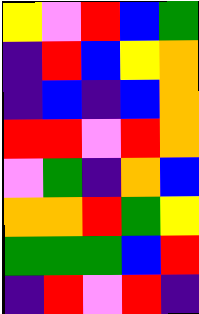[["yellow", "violet", "red", "blue", "green"], ["indigo", "red", "blue", "yellow", "orange"], ["indigo", "blue", "indigo", "blue", "orange"], ["red", "red", "violet", "red", "orange"], ["violet", "green", "indigo", "orange", "blue"], ["orange", "orange", "red", "green", "yellow"], ["green", "green", "green", "blue", "red"], ["indigo", "red", "violet", "red", "indigo"]]